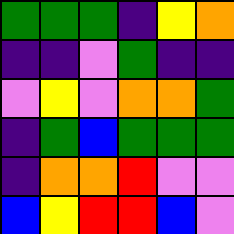[["green", "green", "green", "indigo", "yellow", "orange"], ["indigo", "indigo", "violet", "green", "indigo", "indigo"], ["violet", "yellow", "violet", "orange", "orange", "green"], ["indigo", "green", "blue", "green", "green", "green"], ["indigo", "orange", "orange", "red", "violet", "violet"], ["blue", "yellow", "red", "red", "blue", "violet"]]